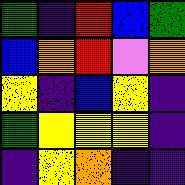[["green", "indigo", "red", "blue", "green"], ["blue", "orange", "red", "violet", "orange"], ["yellow", "indigo", "blue", "yellow", "indigo"], ["green", "yellow", "yellow", "yellow", "indigo"], ["indigo", "yellow", "orange", "indigo", "indigo"]]